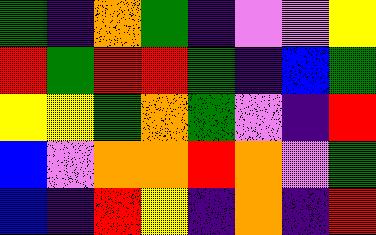[["green", "indigo", "orange", "green", "indigo", "violet", "violet", "yellow"], ["red", "green", "red", "red", "green", "indigo", "blue", "green"], ["yellow", "yellow", "green", "orange", "green", "violet", "indigo", "red"], ["blue", "violet", "orange", "orange", "red", "orange", "violet", "green"], ["blue", "indigo", "red", "yellow", "indigo", "orange", "indigo", "red"]]